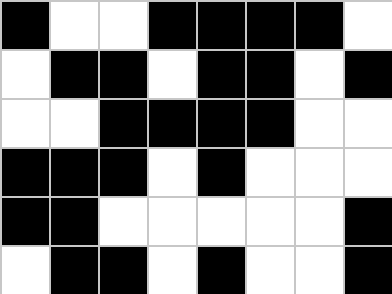[["black", "white", "white", "black", "black", "black", "black", "white"], ["white", "black", "black", "white", "black", "black", "white", "black"], ["white", "white", "black", "black", "black", "black", "white", "white"], ["black", "black", "black", "white", "black", "white", "white", "white"], ["black", "black", "white", "white", "white", "white", "white", "black"], ["white", "black", "black", "white", "black", "white", "white", "black"]]